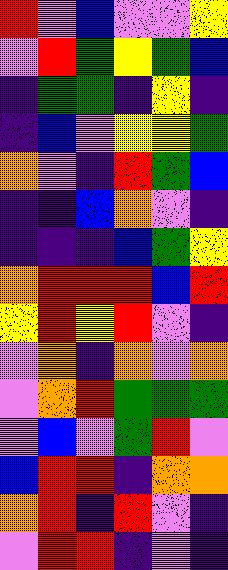[["red", "violet", "blue", "violet", "violet", "yellow"], ["violet", "red", "green", "yellow", "green", "blue"], ["indigo", "green", "green", "indigo", "yellow", "indigo"], ["indigo", "blue", "violet", "yellow", "yellow", "green"], ["orange", "violet", "indigo", "red", "green", "blue"], ["indigo", "indigo", "blue", "orange", "violet", "indigo"], ["indigo", "indigo", "indigo", "blue", "green", "yellow"], ["orange", "red", "red", "red", "blue", "red"], ["yellow", "red", "yellow", "red", "violet", "indigo"], ["violet", "orange", "indigo", "orange", "violet", "orange"], ["violet", "orange", "red", "green", "green", "green"], ["violet", "blue", "violet", "green", "red", "violet"], ["blue", "red", "red", "indigo", "orange", "orange"], ["orange", "red", "indigo", "red", "violet", "indigo"], ["violet", "red", "red", "indigo", "violet", "indigo"]]